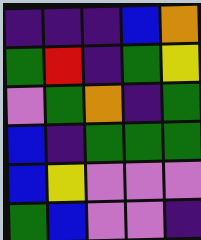[["indigo", "indigo", "indigo", "blue", "orange"], ["green", "red", "indigo", "green", "yellow"], ["violet", "green", "orange", "indigo", "green"], ["blue", "indigo", "green", "green", "green"], ["blue", "yellow", "violet", "violet", "violet"], ["green", "blue", "violet", "violet", "indigo"]]